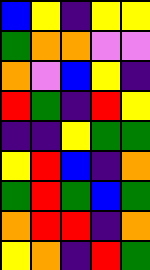[["blue", "yellow", "indigo", "yellow", "yellow"], ["green", "orange", "orange", "violet", "violet"], ["orange", "violet", "blue", "yellow", "indigo"], ["red", "green", "indigo", "red", "yellow"], ["indigo", "indigo", "yellow", "green", "green"], ["yellow", "red", "blue", "indigo", "orange"], ["green", "red", "green", "blue", "green"], ["orange", "red", "red", "indigo", "orange"], ["yellow", "orange", "indigo", "red", "green"]]